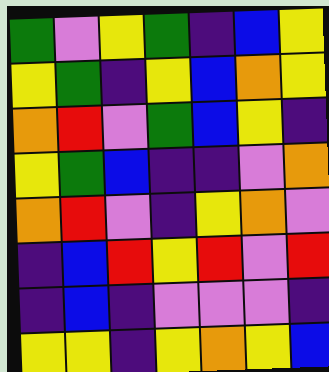[["green", "violet", "yellow", "green", "indigo", "blue", "yellow"], ["yellow", "green", "indigo", "yellow", "blue", "orange", "yellow"], ["orange", "red", "violet", "green", "blue", "yellow", "indigo"], ["yellow", "green", "blue", "indigo", "indigo", "violet", "orange"], ["orange", "red", "violet", "indigo", "yellow", "orange", "violet"], ["indigo", "blue", "red", "yellow", "red", "violet", "red"], ["indigo", "blue", "indigo", "violet", "violet", "violet", "indigo"], ["yellow", "yellow", "indigo", "yellow", "orange", "yellow", "blue"]]